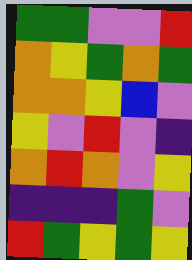[["green", "green", "violet", "violet", "red"], ["orange", "yellow", "green", "orange", "green"], ["orange", "orange", "yellow", "blue", "violet"], ["yellow", "violet", "red", "violet", "indigo"], ["orange", "red", "orange", "violet", "yellow"], ["indigo", "indigo", "indigo", "green", "violet"], ["red", "green", "yellow", "green", "yellow"]]